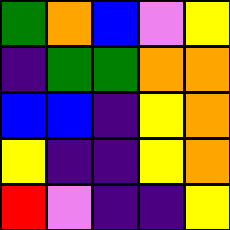[["green", "orange", "blue", "violet", "yellow"], ["indigo", "green", "green", "orange", "orange"], ["blue", "blue", "indigo", "yellow", "orange"], ["yellow", "indigo", "indigo", "yellow", "orange"], ["red", "violet", "indigo", "indigo", "yellow"]]